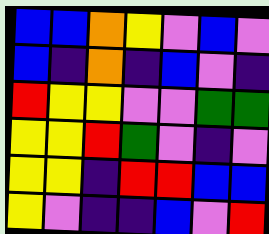[["blue", "blue", "orange", "yellow", "violet", "blue", "violet"], ["blue", "indigo", "orange", "indigo", "blue", "violet", "indigo"], ["red", "yellow", "yellow", "violet", "violet", "green", "green"], ["yellow", "yellow", "red", "green", "violet", "indigo", "violet"], ["yellow", "yellow", "indigo", "red", "red", "blue", "blue"], ["yellow", "violet", "indigo", "indigo", "blue", "violet", "red"]]